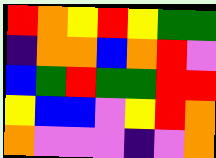[["red", "orange", "yellow", "red", "yellow", "green", "green"], ["indigo", "orange", "orange", "blue", "orange", "red", "violet"], ["blue", "green", "red", "green", "green", "red", "red"], ["yellow", "blue", "blue", "violet", "yellow", "red", "orange"], ["orange", "violet", "violet", "violet", "indigo", "violet", "orange"]]